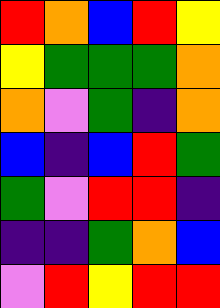[["red", "orange", "blue", "red", "yellow"], ["yellow", "green", "green", "green", "orange"], ["orange", "violet", "green", "indigo", "orange"], ["blue", "indigo", "blue", "red", "green"], ["green", "violet", "red", "red", "indigo"], ["indigo", "indigo", "green", "orange", "blue"], ["violet", "red", "yellow", "red", "red"]]